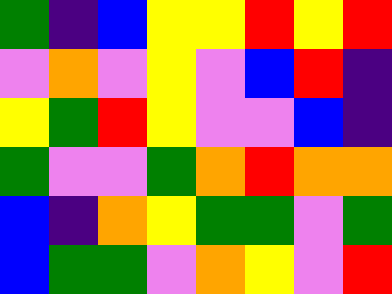[["green", "indigo", "blue", "yellow", "yellow", "red", "yellow", "red"], ["violet", "orange", "violet", "yellow", "violet", "blue", "red", "indigo"], ["yellow", "green", "red", "yellow", "violet", "violet", "blue", "indigo"], ["green", "violet", "violet", "green", "orange", "red", "orange", "orange"], ["blue", "indigo", "orange", "yellow", "green", "green", "violet", "green"], ["blue", "green", "green", "violet", "orange", "yellow", "violet", "red"]]